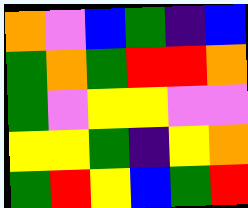[["orange", "violet", "blue", "green", "indigo", "blue"], ["green", "orange", "green", "red", "red", "orange"], ["green", "violet", "yellow", "yellow", "violet", "violet"], ["yellow", "yellow", "green", "indigo", "yellow", "orange"], ["green", "red", "yellow", "blue", "green", "red"]]